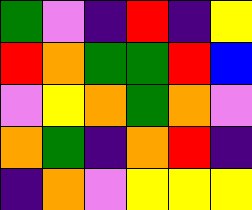[["green", "violet", "indigo", "red", "indigo", "yellow"], ["red", "orange", "green", "green", "red", "blue"], ["violet", "yellow", "orange", "green", "orange", "violet"], ["orange", "green", "indigo", "orange", "red", "indigo"], ["indigo", "orange", "violet", "yellow", "yellow", "yellow"]]